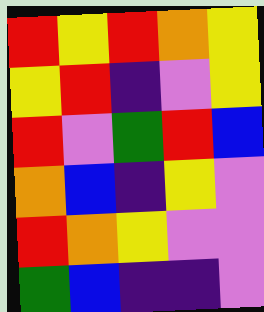[["red", "yellow", "red", "orange", "yellow"], ["yellow", "red", "indigo", "violet", "yellow"], ["red", "violet", "green", "red", "blue"], ["orange", "blue", "indigo", "yellow", "violet"], ["red", "orange", "yellow", "violet", "violet"], ["green", "blue", "indigo", "indigo", "violet"]]